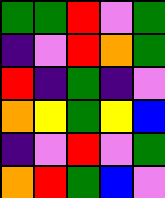[["green", "green", "red", "violet", "green"], ["indigo", "violet", "red", "orange", "green"], ["red", "indigo", "green", "indigo", "violet"], ["orange", "yellow", "green", "yellow", "blue"], ["indigo", "violet", "red", "violet", "green"], ["orange", "red", "green", "blue", "violet"]]